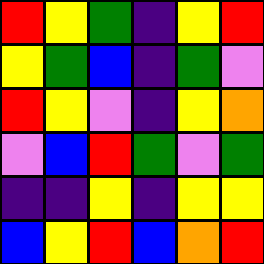[["red", "yellow", "green", "indigo", "yellow", "red"], ["yellow", "green", "blue", "indigo", "green", "violet"], ["red", "yellow", "violet", "indigo", "yellow", "orange"], ["violet", "blue", "red", "green", "violet", "green"], ["indigo", "indigo", "yellow", "indigo", "yellow", "yellow"], ["blue", "yellow", "red", "blue", "orange", "red"]]